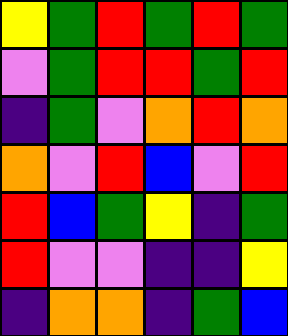[["yellow", "green", "red", "green", "red", "green"], ["violet", "green", "red", "red", "green", "red"], ["indigo", "green", "violet", "orange", "red", "orange"], ["orange", "violet", "red", "blue", "violet", "red"], ["red", "blue", "green", "yellow", "indigo", "green"], ["red", "violet", "violet", "indigo", "indigo", "yellow"], ["indigo", "orange", "orange", "indigo", "green", "blue"]]